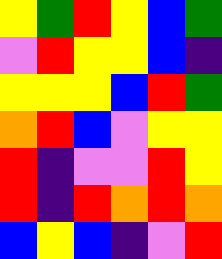[["yellow", "green", "red", "yellow", "blue", "green"], ["violet", "red", "yellow", "yellow", "blue", "indigo"], ["yellow", "yellow", "yellow", "blue", "red", "green"], ["orange", "red", "blue", "violet", "yellow", "yellow"], ["red", "indigo", "violet", "violet", "red", "yellow"], ["red", "indigo", "red", "orange", "red", "orange"], ["blue", "yellow", "blue", "indigo", "violet", "red"]]